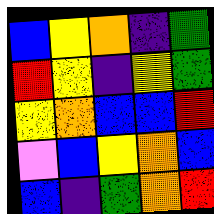[["blue", "yellow", "orange", "indigo", "green"], ["red", "yellow", "indigo", "yellow", "green"], ["yellow", "orange", "blue", "blue", "red"], ["violet", "blue", "yellow", "orange", "blue"], ["blue", "indigo", "green", "orange", "red"]]